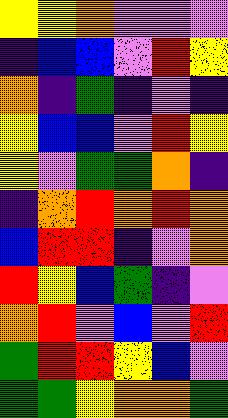[["yellow", "yellow", "orange", "violet", "violet", "violet"], ["indigo", "blue", "blue", "violet", "red", "yellow"], ["orange", "indigo", "green", "indigo", "violet", "indigo"], ["yellow", "blue", "blue", "violet", "red", "yellow"], ["yellow", "violet", "green", "green", "orange", "indigo"], ["indigo", "orange", "red", "orange", "red", "orange"], ["blue", "red", "red", "indigo", "violet", "orange"], ["red", "yellow", "blue", "green", "indigo", "violet"], ["orange", "red", "violet", "blue", "violet", "red"], ["green", "red", "red", "yellow", "blue", "violet"], ["green", "green", "yellow", "orange", "orange", "green"]]